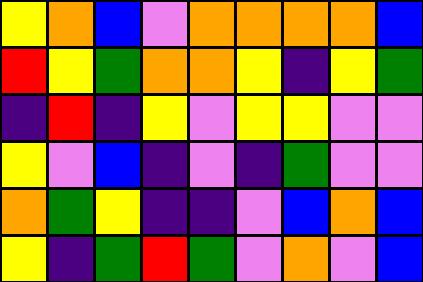[["yellow", "orange", "blue", "violet", "orange", "orange", "orange", "orange", "blue"], ["red", "yellow", "green", "orange", "orange", "yellow", "indigo", "yellow", "green"], ["indigo", "red", "indigo", "yellow", "violet", "yellow", "yellow", "violet", "violet"], ["yellow", "violet", "blue", "indigo", "violet", "indigo", "green", "violet", "violet"], ["orange", "green", "yellow", "indigo", "indigo", "violet", "blue", "orange", "blue"], ["yellow", "indigo", "green", "red", "green", "violet", "orange", "violet", "blue"]]